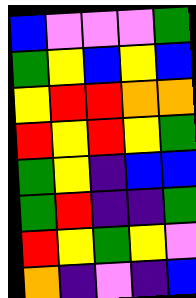[["blue", "violet", "violet", "violet", "green"], ["green", "yellow", "blue", "yellow", "blue"], ["yellow", "red", "red", "orange", "orange"], ["red", "yellow", "red", "yellow", "green"], ["green", "yellow", "indigo", "blue", "blue"], ["green", "red", "indigo", "indigo", "green"], ["red", "yellow", "green", "yellow", "violet"], ["orange", "indigo", "violet", "indigo", "blue"]]